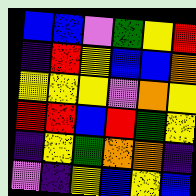[["blue", "blue", "violet", "green", "yellow", "red"], ["indigo", "red", "yellow", "blue", "blue", "orange"], ["yellow", "yellow", "yellow", "violet", "orange", "yellow"], ["red", "red", "blue", "red", "green", "yellow"], ["indigo", "yellow", "green", "orange", "orange", "indigo"], ["violet", "indigo", "yellow", "blue", "yellow", "blue"]]